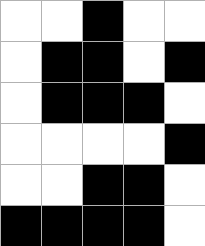[["white", "white", "black", "white", "white"], ["white", "black", "black", "white", "black"], ["white", "black", "black", "black", "white"], ["white", "white", "white", "white", "black"], ["white", "white", "black", "black", "white"], ["black", "black", "black", "black", "white"]]